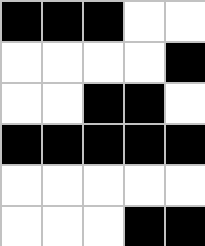[["black", "black", "black", "white", "white"], ["white", "white", "white", "white", "black"], ["white", "white", "black", "black", "white"], ["black", "black", "black", "black", "black"], ["white", "white", "white", "white", "white"], ["white", "white", "white", "black", "black"]]